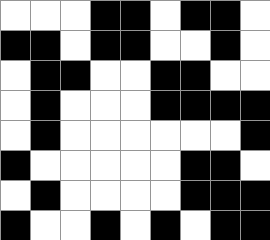[["white", "white", "white", "black", "black", "white", "black", "black", "white"], ["black", "black", "white", "black", "black", "white", "white", "black", "white"], ["white", "black", "black", "white", "white", "black", "black", "white", "white"], ["white", "black", "white", "white", "white", "black", "black", "black", "black"], ["white", "black", "white", "white", "white", "white", "white", "white", "black"], ["black", "white", "white", "white", "white", "white", "black", "black", "white"], ["white", "black", "white", "white", "white", "white", "black", "black", "black"], ["black", "white", "white", "black", "white", "black", "white", "black", "black"]]